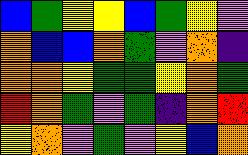[["blue", "green", "yellow", "yellow", "blue", "green", "yellow", "violet"], ["orange", "blue", "blue", "orange", "green", "violet", "orange", "indigo"], ["orange", "orange", "yellow", "green", "green", "yellow", "orange", "green"], ["red", "orange", "green", "violet", "green", "indigo", "orange", "red"], ["yellow", "orange", "violet", "green", "violet", "yellow", "blue", "orange"]]